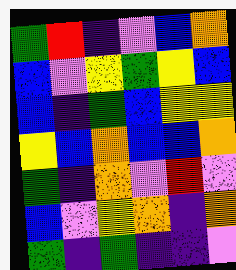[["green", "red", "indigo", "violet", "blue", "orange"], ["blue", "violet", "yellow", "green", "yellow", "blue"], ["blue", "indigo", "green", "blue", "yellow", "yellow"], ["yellow", "blue", "orange", "blue", "blue", "orange"], ["green", "indigo", "orange", "violet", "red", "violet"], ["blue", "violet", "yellow", "orange", "indigo", "orange"], ["green", "indigo", "green", "indigo", "indigo", "violet"]]